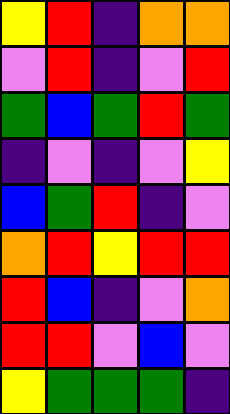[["yellow", "red", "indigo", "orange", "orange"], ["violet", "red", "indigo", "violet", "red"], ["green", "blue", "green", "red", "green"], ["indigo", "violet", "indigo", "violet", "yellow"], ["blue", "green", "red", "indigo", "violet"], ["orange", "red", "yellow", "red", "red"], ["red", "blue", "indigo", "violet", "orange"], ["red", "red", "violet", "blue", "violet"], ["yellow", "green", "green", "green", "indigo"]]